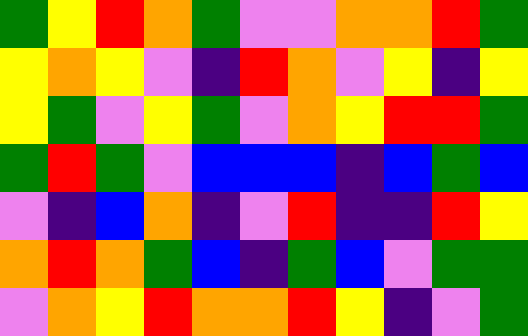[["green", "yellow", "red", "orange", "green", "violet", "violet", "orange", "orange", "red", "green"], ["yellow", "orange", "yellow", "violet", "indigo", "red", "orange", "violet", "yellow", "indigo", "yellow"], ["yellow", "green", "violet", "yellow", "green", "violet", "orange", "yellow", "red", "red", "green"], ["green", "red", "green", "violet", "blue", "blue", "blue", "indigo", "blue", "green", "blue"], ["violet", "indigo", "blue", "orange", "indigo", "violet", "red", "indigo", "indigo", "red", "yellow"], ["orange", "red", "orange", "green", "blue", "indigo", "green", "blue", "violet", "green", "green"], ["violet", "orange", "yellow", "red", "orange", "orange", "red", "yellow", "indigo", "violet", "green"]]